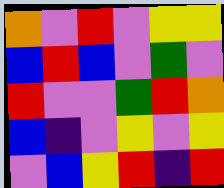[["orange", "violet", "red", "violet", "yellow", "yellow"], ["blue", "red", "blue", "violet", "green", "violet"], ["red", "violet", "violet", "green", "red", "orange"], ["blue", "indigo", "violet", "yellow", "violet", "yellow"], ["violet", "blue", "yellow", "red", "indigo", "red"]]